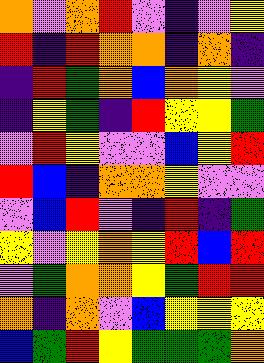[["orange", "violet", "orange", "red", "violet", "indigo", "violet", "yellow"], ["red", "indigo", "red", "orange", "orange", "indigo", "orange", "indigo"], ["indigo", "red", "green", "orange", "blue", "orange", "yellow", "violet"], ["indigo", "yellow", "green", "indigo", "red", "yellow", "yellow", "green"], ["violet", "red", "yellow", "violet", "violet", "blue", "yellow", "red"], ["red", "blue", "indigo", "orange", "orange", "yellow", "violet", "violet"], ["violet", "blue", "red", "violet", "indigo", "red", "indigo", "green"], ["yellow", "violet", "yellow", "orange", "yellow", "red", "blue", "red"], ["violet", "green", "orange", "orange", "yellow", "green", "red", "red"], ["orange", "indigo", "orange", "violet", "blue", "yellow", "yellow", "yellow"], ["blue", "green", "red", "yellow", "green", "green", "green", "orange"]]